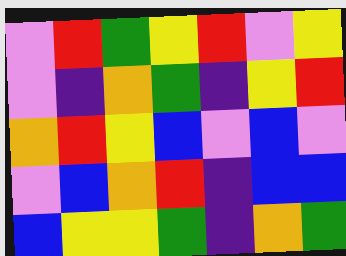[["violet", "red", "green", "yellow", "red", "violet", "yellow"], ["violet", "indigo", "orange", "green", "indigo", "yellow", "red"], ["orange", "red", "yellow", "blue", "violet", "blue", "violet"], ["violet", "blue", "orange", "red", "indigo", "blue", "blue"], ["blue", "yellow", "yellow", "green", "indigo", "orange", "green"]]